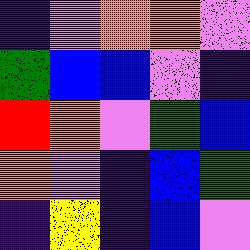[["indigo", "violet", "orange", "orange", "violet"], ["green", "blue", "blue", "violet", "indigo"], ["red", "orange", "violet", "green", "blue"], ["orange", "violet", "indigo", "blue", "green"], ["indigo", "yellow", "indigo", "blue", "violet"]]